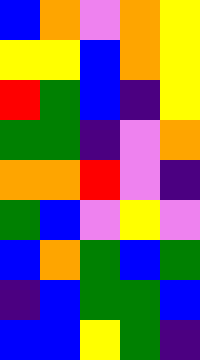[["blue", "orange", "violet", "orange", "yellow"], ["yellow", "yellow", "blue", "orange", "yellow"], ["red", "green", "blue", "indigo", "yellow"], ["green", "green", "indigo", "violet", "orange"], ["orange", "orange", "red", "violet", "indigo"], ["green", "blue", "violet", "yellow", "violet"], ["blue", "orange", "green", "blue", "green"], ["indigo", "blue", "green", "green", "blue"], ["blue", "blue", "yellow", "green", "indigo"]]